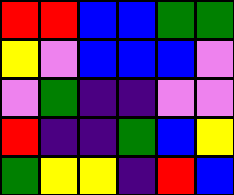[["red", "red", "blue", "blue", "green", "green"], ["yellow", "violet", "blue", "blue", "blue", "violet"], ["violet", "green", "indigo", "indigo", "violet", "violet"], ["red", "indigo", "indigo", "green", "blue", "yellow"], ["green", "yellow", "yellow", "indigo", "red", "blue"]]